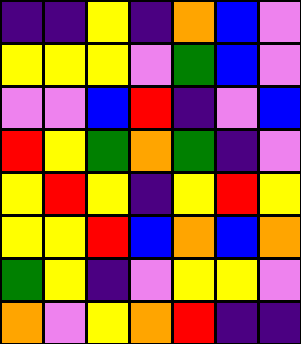[["indigo", "indigo", "yellow", "indigo", "orange", "blue", "violet"], ["yellow", "yellow", "yellow", "violet", "green", "blue", "violet"], ["violet", "violet", "blue", "red", "indigo", "violet", "blue"], ["red", "yellow", "green", "orange", "green", "indigo", "violet"], ["yellow", "red", "yellow", "indigo", "yellow", "red", "yellow"], ["yellow", "yellow", "red", "blue", "orange", "blue", "orange"], ["green", "yellow", "indigo", "violet", "yellow", "yellow", "violet"], ["orange", "violet", "yellow", "orange", "red", "indigo", "indigo"]]